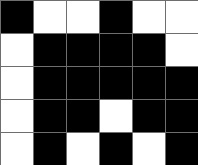[["black", "white", "white", "black", "white", "white"], ["white", "black", "black", "black", "black", "white"], ["white", "black", "black", "black", "black", "black"], ["white", "black", "black", "white", "black", "black"], ["white", "black", "white", "black", "white", "black"]]